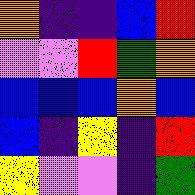[["orange", "indigo", "indigo", "blue", "red"], ["violet", "violet", "red", "green", "orange"], ["blue", "blue", "blue", "orange", "blue"], ["blue", "indigo", "yellow", "indigo", "red"], ["yellow", "violet", "violet", "indigo", "green"]]